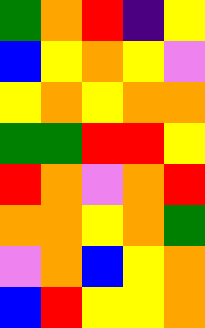[["green", "orange", "red", "indigo", "yellow"], ["blue", "yellow", "orange", "yellow", "violet"], ["yellow", "orange", "yellow", "orange", "orange"], ["green", "green", "red", "red", "yellow"], ["red", "orange", "violet", "orange", "red"], ["orange", "orange", "yellow", "orange", "green"], ["violet", "orange", "blue", "yellow", "orange"], ["blue", "red", "yellow", "yellow", "orange"]]